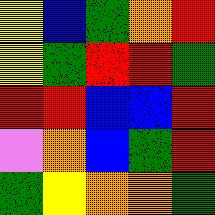[["yellow", "blue", "green", "orange", "red"], ["yellow", "green", "red", "red", "green"], ["red", "red", "blue", "blue", "red"], ["violet", "orange", "blue", "green", "red"], ["green", "yellow", "orange", "orange", "green"]]